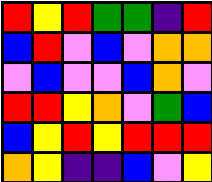[["red", "yellow", "red", "green", "green", "indigo", "red"], ["blue", "red", "violet", "blue", "violet", "orange", "orange"], ["violet", "blue", "violet", "violet", "blue", "orange", "violet"], ["red", "red", "yellow", "orange", "violet", "green", "blue"], ["blue", "yellow", "red", "yellow", "red", "red", "red"], ["orange", "yellow", "indigo", "indigo", "blue", "violet", "yellow"]]